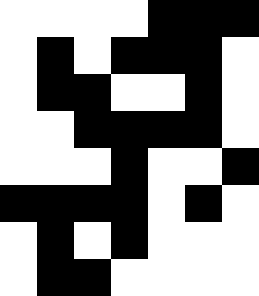[["white", "white", "white", "white", "black", "black", "black"], ["white", "black", "white", "black", "black", "black", "white"], ["white", "black", "black", "white", "white", "black", "white"], ["white", "white", "black", "black", "black", "black", "white"], ["white", "white", "white", "black", "white", "white", "black"], ["black", "black", "black", "black", "white", "black", "white"], ["white", "black", "white", "black", "white", "white", "white"], ["white", "black", "black", "white", "white", "white", "white"]]